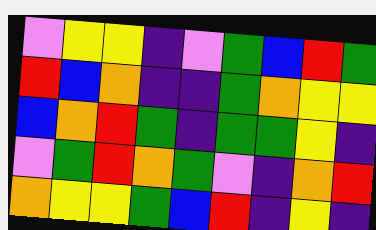[["violet", "yellow", "yellow", "indigo", "violet", "green", "blue", "red", "green"], ["red", "blue", "orange", "indigo", "indigo", "green", "orange", "yellow", "yellow"], ["blue", "orange", "red", "green", "indigo", "green", "green", "yellow", "indigo"], ["violet", "green", "red", "orange", "green", "violet", "indigo", "orange", "red"], ["orange", "yellow", "yellow", "green", "blue", "red", "indigo", "yellow", "indigo"]]